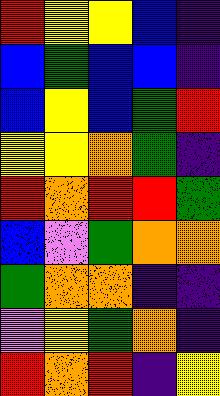[["red", "yellow", "yellow", "blue", "indigo"], ["blue", "green", "blue", "blue", "indigo"], ["blue", "yellow", "blue", "green", "red"], ["yellow", "yellow", "orange", "green", "indigo"], ["red", "orange", "red", "red", "green"], ["blue", "violet", "green", "orange", "orange"], ["green", "orange", "orange", "indigo", "indigo"], ["violet", "yellow", "green", "orange", "indigo"], ["red", "orange", "red", "indigo", "yellow"]]